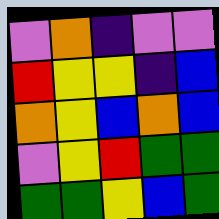[["violet", "orange", "indigo", "violet", "violet"], ["red", "yellow", "yellow", "indigo", "blue"], ["orange", "yellow", "blue", "orange", "blue"], ["violet", "yellow", "red", "green", "green"], ["green", "green", "yellow", "blue", "green"]]